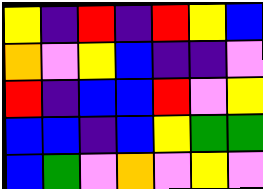[["yellow", "indigo", "red", "indigo", "red", "yellow", "blue"], ["orange", "violet", "yellow", "blue", "indigo", "indigo", "violet"], ["red", "indigo", "blue", "blue", "red", "violet", "yellow"], ["blue", "blue", "indigo", "blue", "yellow", "green", "green"], ["blue", "green", "violet", "orange", "violet", "yellow", "violet"]]